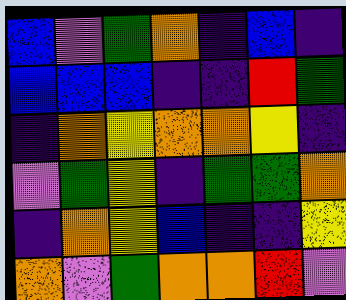[["blue", "violet", "green", "orange", "indigo", "blue", "indigo"], ["blue", "blue", "blue", "indigo", "indigo", "red", "green"], ["indigo", "orange", "yellow", "orange", "orange", "yellow", "indigo"], ["violet", "green", "yellow", "indigo", "green", "green", "orange"], ["indigo", "orange", "yellow", "blue", "indigo", "indigo", "yellow"], ["orange", "violet", "green", "orange", "orange", "red", "violet"]]